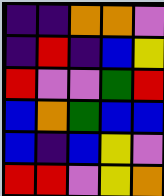[["indigo", "indigo", "orange", "orange", "violet"], ["indigo", "red", "indigo", "blue", "yellow"], ["red", "violet", "violet", "green", "red"], ["blue", "orange", "green", "blue", "blue"], ["blue", "indigo", "blue", "yellow", "violet"], ["red", "red", "violet", "yellow", "orange"]]